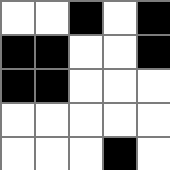[["white", "white", "black", "white", "black"], ["black", "black", "white", "white", "black"], ["black", "black", "white", "white", "white"], ["white", "white", "white", "white", "white"], ["white", "white", "white", "black", "white"]]